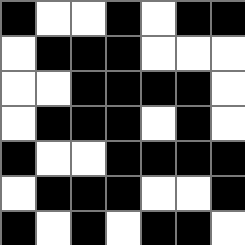[["black", "white", "white", "black", "white", "black", "black"], ["white", "black", "black", "black", "white", "white", "white"], ["white", "white", "black", "black", "black", "black", "white"], ["white", "black", "black", "black", "white", "black", "white"], ["black", "white", "white", "black", "black", "black", "black"], ["white", "black", "black", "black", "white", "white", "black"], ["black", "white", "black", "white", "black", "black", "white"]]